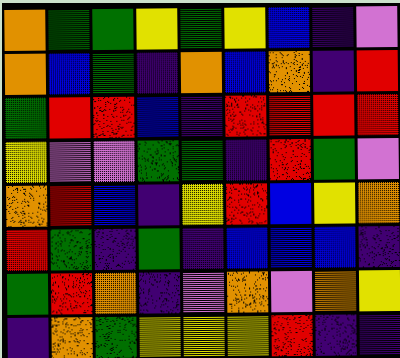[["orange", "green", "green", "yellow", "green", "yellow", "blue", "indigo", "violet"], ["orange", "blue", "green", "indigo", "orange", "blue", "orange", "indigo", "red"], ["green", "red", "red", "blue", "indigo", "red", "red", "red", "red"], ["yellow", "violet", "violet", "green", "green", "indigo", "red", "green", "violet"], ["orange", "red", "blue", "indigo", "yellow", "red", "blue", "yellow", "orange"], ["red", "green", "indigo", "green", "indigo", "blue", "blue", "blue", "indigo"], ["green", "red", "orange", "indigo", "violet", "orange", "violet", "orange", "yellow"], ["indigo", "orange", "green", "yellow", "yellow", "yellow", "red", "indigo", "indigo"]]